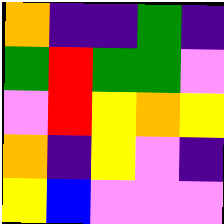[["orange", "indigo", "indigo", "green", "indigo"], ["green", "red", "green", "green", "violet"], ["violet", "red", "yellow", "orange", "yellow"], ["orange", "indigo", "yellow", "violet", "indigo"], ["yellow", "blue", "violet", "violet", "violet"]]